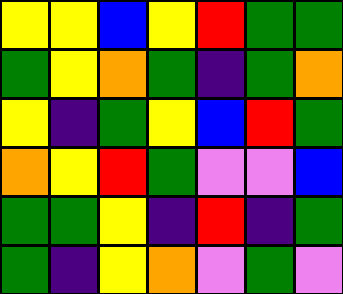[["yellow", "yellow", "blue", "yellow", "red", "green", "green"], ["green", "yellow", "orange", "green", "indigo", "green", "orange"], ["yellow", "indigo", "green", "yellow", "blue", "red", "green"], ["orange", "yellow", "red", "green", "violet", "violet", "blue"], ["green", "green", "yellow", "indigo", "red", "indigo", "green"], ["green", "indigo", "yellow", "orange", "violet", "green", "violet"]]